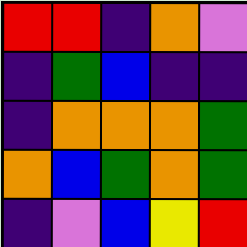[["red", "red", "indigo", "orange", "violet"], ["indigo", "green", "blue", "indigo", "indigo"], ["indigo", "orange", "orange", "orange", "green"], ["orange", "blue", "green", "orange", "green"], ["indigo", "violet", "blue", "yellow", "red"]]